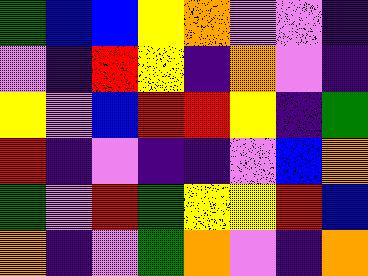[["green", "blue", "blue", "yellow", "orange", "violet", "violet", "indigo"], ["violet", "indigo", "red", "yellow", "indigo", "orange", "violet", "indigo"], ["yellow", "violet", "blue", "red", "red", "yellow", "indigo", "green"], ["red", "indigo", "violet", "indigo", "indigo", "violet", "blue", "orange"], ["green", "violet", "red", "green", "yellow", "yellow", "red", "blue"], ["orange", "indigo", "violet", "green", "orange", "violet", "indigo", "orange"]]